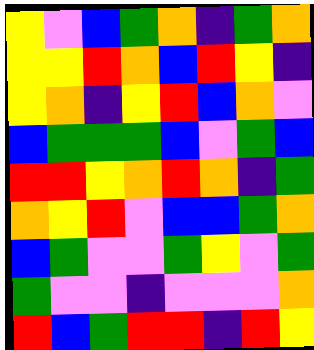[["yellow", "violet", "blue", "green", "orange", "indigo", "green", "orange"], ["yellow", "yellow", "red", "orange", "blue", "red", "yellow", "indigo"], ["yellow", "orange", "indigo", "yellow", "red", "blue", "orange", "violet"], ["blue", "green", "green", "green", "blue", "violet", "green", "blue"], ["red", "red", "yellow", "orange", "red", "orange", "indigo", "green"], ["orange", "yellow", "red", "violet", "blue", "blue", "green", "orange"], ["blue", "green", "violet", "violet", "green", "yellow", "violet", "green"], ["green", "violet", "violet", "indigo", "violet", "violet", "violet", "orange"], ["red", "blue", "green", "red", "red", "indigo", "red", "yellow"]]